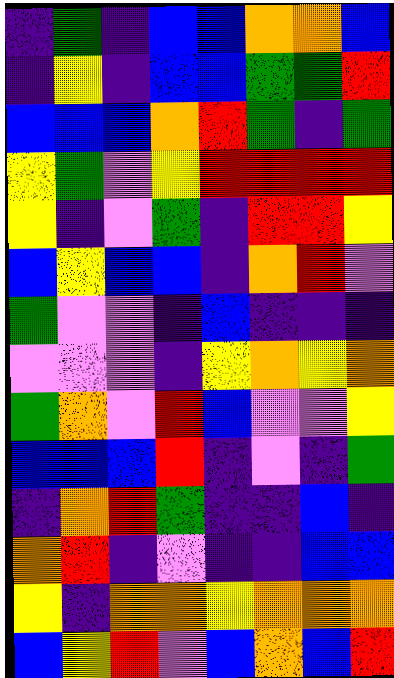[["indigo", "green", "indigo", "blue", "blue", "orange", "orange", "blue"], ["indigo", "yellow", "indigo", "blue", "blue", "green", "green", "red"], ["blue", "blue", "blue", "orange", "red", "green", "indigo", "green"], ["yellow", "green", "violet", "yellow", "red", "red", "red", "red"], ["yellow", "indigo", "violet", "green", "indigo", "red", "red", "yellow"], ["blue", "yellow", "blue", "blue", "indigo", "orange", "red", "violet"], ["green", "violet", "violet", "indigo", "blue", "indigo", "indigo", "indigo"], ["violet", "violet", "violet", "indigo", "yellow", "orange", "yellow", "orange"], ["green", "orange", "violet", "red", "blue", "violet", "violet", "yellow"], ["blue", "blue", "blue", "red", "indigo", "violet", "indigo", "green"], ["indigo", "orange", "red", "green", "indigo", "indigo", "blue", "indigo"], ["orange", "red", "indigo", "violet", "indigo", "indigo", "blue", "blue"], ["yellow", "indigo", "orange", "orange", "yellow", "orange", "orange", "orange"], ["blue", "yellow", "red", "violet", "blue", "orange", "blue", "red"]]